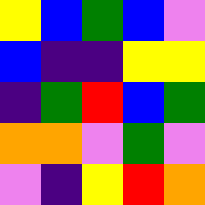[["yellow", "blue", "green", "blue", "violet"], ["blue", "indigo", "indigo", "yellow", "yellow"], ["indigo", "green", "red", "blue", "green"], ["orange", "orange", "violet", "green", "violet"], ["violet", "indigo", "yellow", "red", "orange"]]